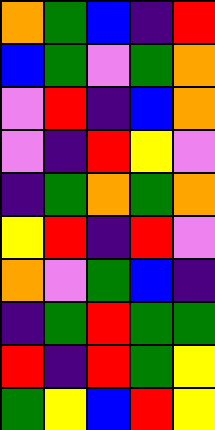[["orange", "green", "blue", "indigo", "red"], ["blue", "green", "violet", "green", "orange"], ["violet", "red", "indigo", "blue", "orange"], ["violet", "indigo", "red", "yellow", "violet"], ["indigo", "green", "orange", "green", "orange"], ["yellow", "red", "indigo", "red", "violet"], ["orange", "violet", "green", "blue", "indigo"], ["indigo", "green", "red", "green", "green"], ["red", "indigo", "red", "green", "yellow"], ["green", "yellow", "blue", "red", "yellow"]]